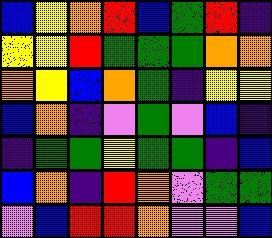[["blue", "yellow", "orange", "red", "blue", "green", "red", "indigo"], ["yellow", "yellow", "red", "green", "green", "green", "orange", "orange"], ["orange", "yellow", "blue", "orange", "green", "indigo", "yellow", "yellow"], ["blue", "orange", "indigo", "violet", "green", "violet", "blue", "indigo"], ["indigo", "green", "green", "yellow", "green", "green", "indigo", "blue"], ["blue", "orange", "indigo", "red", "orange", "violet", "green", "green"], ["violet", "blue", "red", "red", "orange", "violet", "violet", "blue"]]